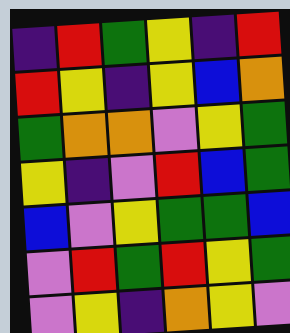[["indigo", "red", "green", "yellow", "indigo", "red"], ["red", "yellow", "indigo", "yellow", "blue", "orange"], ["green", "orange", "orange", "violet", "yellow", "green"], ["yellow", "indigo", "violet", "red", "blue", "green"], ["blue", "violet", "yellow", "green", "green", "blue"], ["violet", "red", "green", "red", "yellow", "green"], ["violet", "yellow", "indigo", "orange", "yellow", "violet"]]